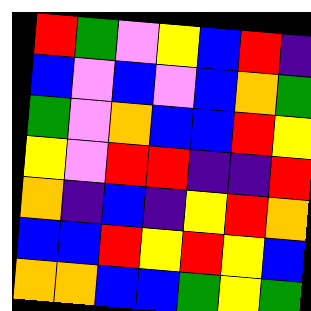[["red", "green", "violet", "yellow", "blue", "red", "indigo"], ["blue", "violet", "blue", "violet", "blue", "orange", "green"], ["green", "violet", "orange", "blue", "blue", "red", "yellow"], ["yellow", "violet", "red", "red", "indigo", "indigo", "red"], ["orange", "indigo", "blue", "indigo", "yellow", "red", "orange"], ["blue", "blue", "red", "yellow", "red", "yellow", "blue"], ["orange", "orange", "blue", "blue", "green", "yellow", "green"]]